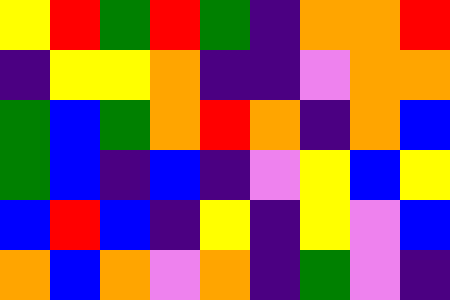[["yellow", "red", "green", "red", "green", "indigo", "orange", "orange", "red"], ["indigo", "yellow", "yellow", "orange", "indigo", "indigo", "violet", "orange", "orange"], ["green", "blue", "green", "orange", "red", "orange", "indigo", "orange", "blue"], ["green", "blue", "indigo", "blue", "indigo", "violet", "yellow", "blue", "yellow"], ["blue", "red", "blue", "indigo", "yellow", "indigo", "yellow", "violet", "blue"], ["orange", "blue", "orange", "violet", "orange", "indigo", "green", "violet", "indigo"]]